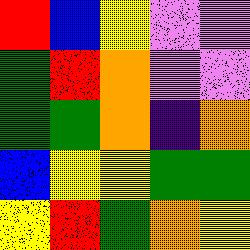[["red", "blue", "yellow", "violet", "violet"], ["green", "red", "orange", "violet", "violet"], ["green", "green", "orange", "indigo", "orange"], ["blue", "yellow", "yellow", "green", "green"], ["yellow", "red", "green", "orange", "yellow"]]